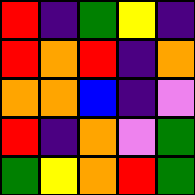[["red", "indigo", "green", "yellow", "indigo"], ["red", "orange", "red", "indigo", "orange"], ["orange", "orange", "blue", "indigo", "violet"], ["red", "indigo", "orange", "violet", "green"], ["green", "yellow", "orange", "red", "green"]]